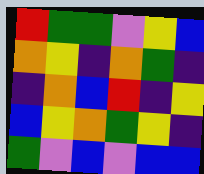[["red", "green", "green", "violet", "yellow", "blue"], ["orange", "yellow", "indigo", "orange", "green", "indigo"], ["indigo", "orange", "blue", "red", "indigo", "yellow"], ["blue", "yellow", "orange", "green", "yellow", "indigo"], ["green", "violet", "blue", "violet", "blue", "blue"]]